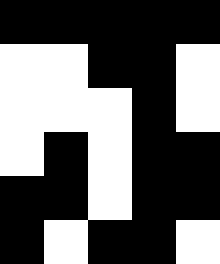[["black", "black", "black", "black", "black"], ["white", "white", "black", "black", "white"], ["white", "white", "white", "black", "white"], ["white", "black", "white", "black", "black"], ["black", "black", "white", "black", "black"], ["black", "white", "black", "black", "white"]]